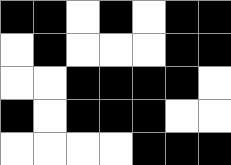[["black", "black", "white", "black", "white", "black", "black"], ["white", "black", "white", "white", "white", "black", "black"], ["white", "white", "black", "black", "black", "black", "white"], ["black", "white", "black", "black", "black", "white", "white"], ["white", "white", "white", "white", "black", "black", "black"]]